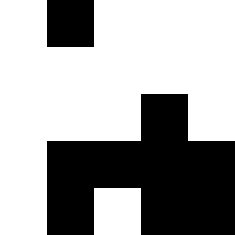[["white", "black", "white", "white", "white"], ["white", "white", "white", "white", "white"], ["white", "white", "white", "black", "white"], ["white", "black", "black", "black", "black"], ["white", "black", "white", "black", "black"]]